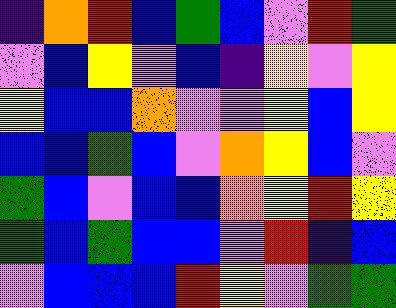[["indigo", "orange", "red", "blue", "green", "blue", "violet", "red", "green"], ["violet", "blue", "yellow", "violet", "blue", "indigo", "yellow", "violet", "yellow"], ["yellow", "blue", "blue", "orange", "violet", "violet", "yellow", "blue", "yellow"], ["blue", "blue", "green", "blue", "violet", "orange", "yellow", "blue", "violet"], ["green", "blue", "violet", "blue", "blue", "orange", "yellow", "red", "yellow"], ["green", "blue", "green", "blue", "blue", "violet", "red", "indigo", "blue"], ["violet", "blue", "blue", "blue", "red", "yellow", "violet", "green", "green"]]